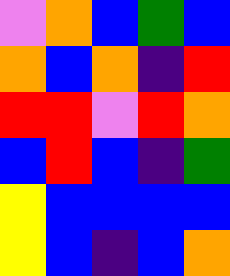[["violet", "orange", "blue", "green", "blue"], ["orange", "blue", "orange", "indigo", "red"], ["red", "red", "violet", "red", "orange"], ["blue", "red", "blue", "indigo", "green"], ["yellow", "blue", "blue", "blue", "blue"], ["yellow", "blue", "indigo", "blue", "orange"]]